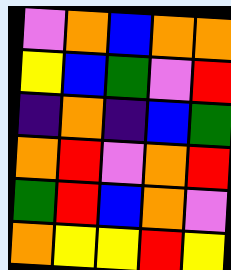[["violet", "orange", "blue", "orange", "orange"], ["yellow", "blue", "green", "violet", "red"], ["indigo", "orange", "indigo", "blue", "green"], ["orange", "red", "violet", "orange", "red"], ["green", "red", "blue", "orange", "violet"], ["orange", "yellow", "yellow", "red", "yellow"]]